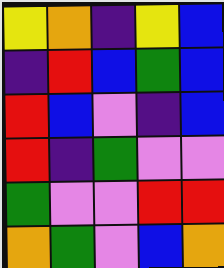[["yellow", "orange", "indigo", "yellow", "blue"], ["indigo", "red", "blue", "green", "blue"], ["red", "blue", "violet", "indigo", "blue"], ["red", "indigo", "green", "violet", "violet"], ["green", "violet", "violet", "red", "red"], ["orange", "green", "violet", "blue", "orange"]]